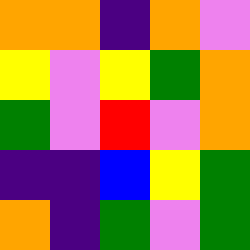[["orange", "orange", "indigo", "orange", "violet"], ["yellow", "violet", "yellow", "green", "orange"], ["green", "violet", "red", "violet", "orange"], ["indigo", "indigo", "blue", "yellow", "green"], ["orange", "indigo", "green", "violet", "green"]]